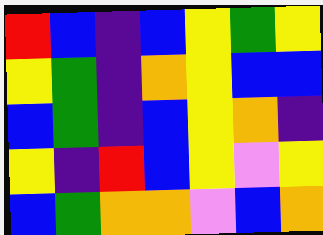[["red", "blue", "indigo", "blue", "yellow", "green", "yellow"], ["yellow", "green", "indigo", "orange", "yellow", "blue", "blue"], ["blue", "green", "indigo", "blue", "yellow", "orange", "indigo"], ["yellow", "indigo", "red", "blue", "yellow", "violet", "yellow"], ["blue", "green", "orange", "orange", "violet", "blue", "orange"]]